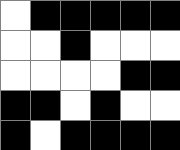[["white", "black", "black", "black", "black", "black"], ["white", "white", "black", "white", "white", "white"], ["white", "white", "white", "white", "black", "black"], ["black", "black", "white", "black", "white", "white"], ["black", "white", "black", "black", "black", "black"]]